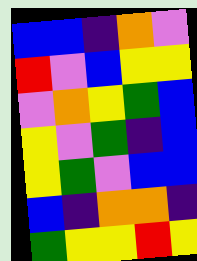[["blue", "blue", "indigo", "orange", "violet"], ["red", "violet", "blue", "yellow", "yellow"], ["violet", "orange", "yellow", "green", "blue"], ["yellow", "violet", "green", "indigo", "blue"], ["yellow", "green", "violet", "blue", "blue"], ["blue", "indigo", "orange", "orange", "indigo"], ["green", "yellow", "yellow", "red", "yellow"]]